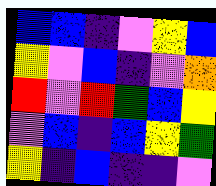[["blue", "blue", "indigo", "violet", "yellow", "blue"], ["yellow", "violet", "blue", "indigo", "violet", "orange"], ["red", "violet", "red", "green", "blue", "yellow"], ["violet", "blue", "indigo", "blue", "yellow", "green"], ["yellow", "indigo", "blue", "indigo", "indigo", "violet"]]